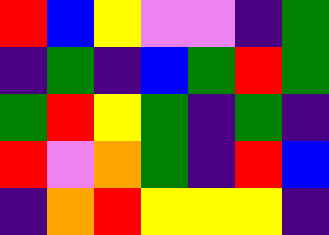[["red", "blue", "yellow", "violet", "violet", "indigo", "green"], ["indigo", "green", "indigo", "blue", "green", "red", "green"], ["green", "red", "yellow", "green", "indigo", "green", "indigo"], ["red", "violet", "orange", "green", "indigo", "red", "blue"], ["indigo", "orange", "red", "yellow", "yellow", "yellow", "indigo"]]